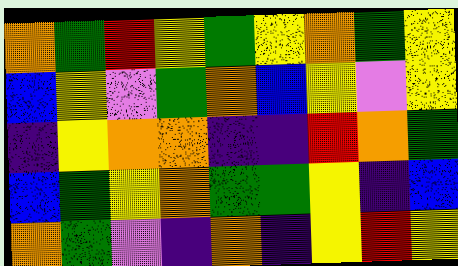[["orange", "green", "red", "yellow", "green", "yellow", "orange", "green", "yellow"], ["blue", "yellow", "violet", "green", "orange", "blue", "yellow", "violet", "yellow"], ["indigo", "yellow", "orange", "orange", "indigo", "indigo", "red", "orange", "green"], ["blue", "green", "yellow", "orange", "green", "green", "yellow", "indigo", "blue"], ["orange", "green", "violet", "indigo", "orange", "indigo", "yellow", "red", "yellow"]]